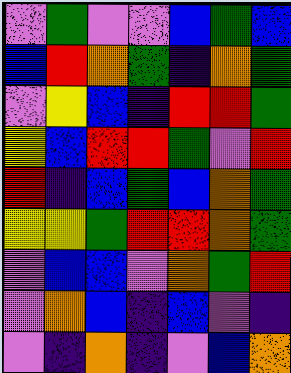[["violet", "green", "violet", "violet", "blue", "green", "blue"], ["blue", "red", "orange", "green", "indigo", "orange", "green"], ["violet", "yellow", "blue", "indigo", "red", "red", "green"], ["yellow", "blue", "red", "red", "green", "violet", "red"], ["red", "indigo", "blue", "green", "blue", "orange", "green"], ["yellow", "yellow", "green", "red", "red", "orange", "green"], ["violet", "blue", "blue", "violet", "orange", "green", "red"], ["violet", "orange", "blue", "indigo", "blue", "violet", "indigo"], ["violet", "indigo", "orange", "indigo", "violet", "blue", "orange"]]